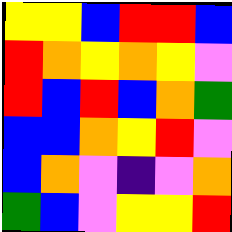[["yellow", "yellow", "blue", "red", "red", "blue"], ["red", "orange", "yellow", "orange", "yellow", "violet"], ["red", "blue", "red", "blue", "orange", "green"], ["blue", "blue", "orange", "yellow", "red", "violet"], ["blue", "orange", "violet", "indigo", "violet", "orange"], ["green", "blue", "violet", "yellow", "yellow", "red"]]